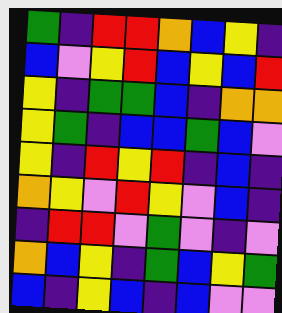[["green", "indigo", "red", "red", "orange", "blue", "yellow", "indigo"], ["blue", "violet", "yellow", "red", "blue", "yellow", "blue", "red"], ["yellow", "indigo", "green", "green", "blue", "indigo", "orange", "orange"], ["yellow", "green", "indigo", "blue", "blue", "green", "blue", "violet"], ["yellow", "indigo", "red", "yellow", "red", "indigo", "blue", "indigo"], ["orange", "yellow", "violet", "red", "yellow", "violet", "blue", "indigo"], ["indigo", "red", "red", "violet", "green", "violet", "indigo", "violet"], ["orange", "blue", "yellow", "indigo", "green", "blue", "yellow", "green"], ["blue", "indigo", "yellow", "blue", "indigo", "blue", "violet", "violet"]]